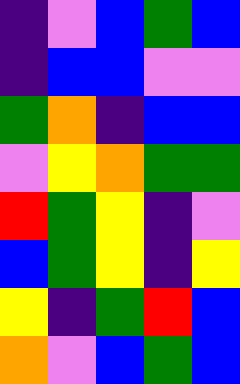[["indigo", "violet", "blue", "green", "blue"], ["indigo", "blue", "blue", "violet", "violet"], ["green", "orange", "indigo", "blue", "blue"], ["violet", "yellow", "orange", "green", "green"], ["red", "green", "yellow", "indigo", "violet"], ["blue", "green", "yellow", "indigo", "yellow"], ["yellow", "indigo", "green", "red", "blue"], ["orange", "violet", "blue", "green", "blue"]]